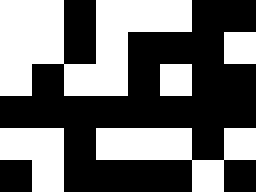[["white", "white", "black", "white", "white", "white", "black", "black"], ["white", "white", "black", "white", "black", "black", "black", "white"], ["white", "black", "white", "white", "black", "white", "black", "black"], ["black", "black", "black", "black", "black", "black", "black", "black"], ["white", "white", "black", "white", "white", "white", "black", "white"], ["black", "white", "black", "black", "black", "black", "white", "black"]]